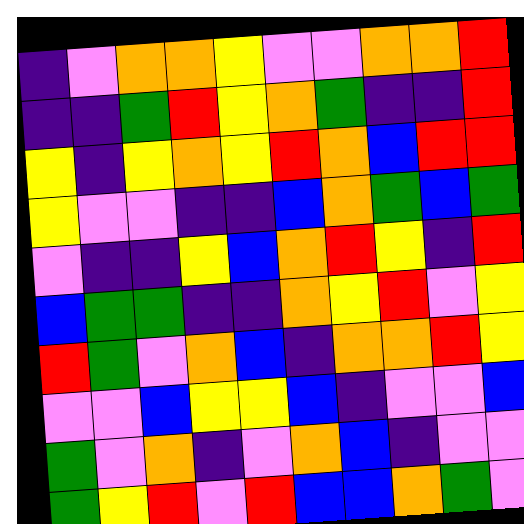[["indigo", "violet", "orange", "orange", "yellow", "violet", "violet", "orange", "orange", "red"], ["indigo", "indigo", "green", "red", "yellow", "orange", "green", "indigo", "indigo", "red"], ["yellow", "indigo", "yellow", "orange", "yellow", "red", "orange", "blue", "red", "red"], ["yellow", "violet", "violet", "indigo", "indigo", "blue", "orange", "green", "blue", "green"], ["violet", "indigo", "indigo", "yellow", "blue", "orange", "red", "yellow", "indigo", "red"], ["blue", "green", "green", "indigo", "indigo", "orange", "yellow", "red", "violet", "yellow"], ["red", "green", "violet", "orange", "blue", "indigo", "orange", "orange", "red", "yellow"], ["violet", "violet", "blue", "yellow", "yellow", "blue", "indigo", "violet", "violet", "blue"], ["green", "violet", "orange", "indigo", "violet", "orange", "blue", "indigo", "violet", "violet"], ["green", "yellow", "red", "violet", "red", "blue", "blue", "orange", "green", "violet"]]